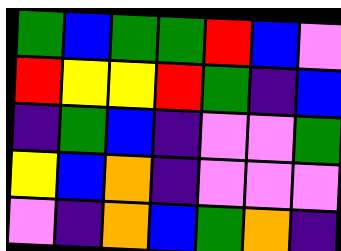[["green", "blue", "green", "green", "red", "blue", "violet"], ["red", "yellow", "yellow", "red", "green", "indigo", "blue"], ["indigo", "green", "blue", "indigo", "violet", "violet", "green"], ["yellow", "blue", "orange", "indigo", "violet", "violet", "violet"], ["violet", "indigo", "orange", "blue", "green", "orange", "indigo"]]